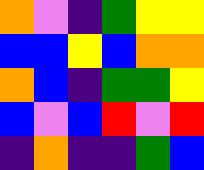[["orange", "violet", "indigo", "green", "yellow", "yellow"], ["blue", "blue", "yellow", "blue", "orange", "orange"], ["orange", "blue", "indigo", "green", "green", "yellow"], ["blue", "violet", "blue", "red", "violet", "red"], ["indigo", "orange", "indigo", "indigo", "green", "blue"]]